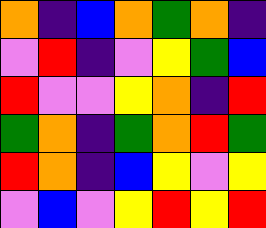[["orange", "indigo", "blue", "orange", "green", "orange", "indigo"], ["violet", "red", "indigo", "violet", "yellow", "green", "blue"], ["red", "violet", "violet", "yellow", "orange", "indigo", "red"], ["green", "orange", "indigo", "green", "orange", "red", "green"], ["red", "orange", "indigo", "blue", "yellow", "violet", "yellow"], ["violet", "blue", "violet", "yellow", "red", "yellow", "red"]]